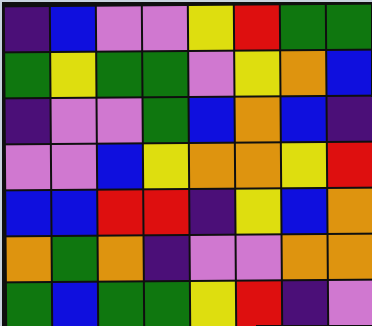[["indigo", "blue", "violet", "violet", "yellow", "red", "green", "green"], ["green", "yellow", "green", "green", "violet", "yellow", "orange", "blue"], ["indigo", "violet", "violet", "green", "blue", "orange", "blue", "indigo"], ["violet", "violet", "blue", "yellow", "orange", "orange", "yellow", "red"], ["blue", "blue", "red", "red", "indigo", "yellow", "blue", "orange"], ["orange", "green", "orange", "indigo", "violet", "violet", "orange", "orange"], ["green", "blue", "green", "green", "yellow", "red", "indigo", "violet"]]